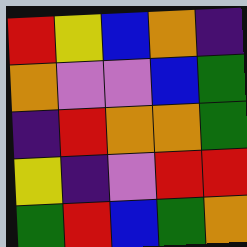[["red", "yellow", "blue", "orange", "indigo"], ["orange", "violet", "violet", "blue", "green"], ["indigo", "red", "orange", "orange", "green"], ["yellow", "indigo", "violet", "red", "red"], ["green", "red", "blue", "green", "orange"]]